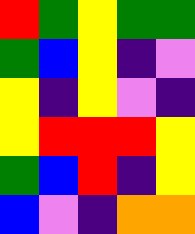[["red", "green", "yellow", "green", "green"], ["green", "blue", "yellow", "indigo", "violet"], ["yellow", "indigo", "yellow", "violet", "indigo"], ["yellow", "red", "red", "red", "yellow"], ["green", "blue", "red", "indigo", "yellow"], ["blue", "violet", "indigo", "orange", "orange"]]